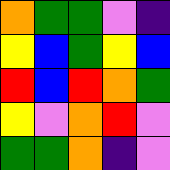[["orange", "green", "green", "violet", "indigo"], ["yellow", "blue", "green", "yellow", "blue"], ["red", "blue", "red", "orange", "green"], ["yellow", "violet", "orange", "red", "violet"], ["green", "green", "orange", "indigo", "violet"]]